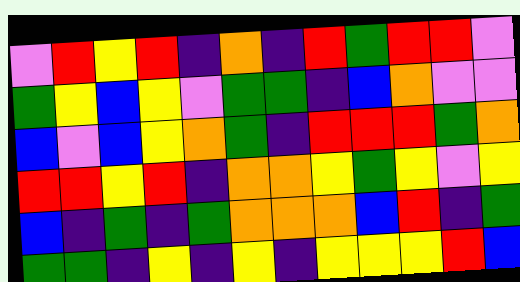[["violet", "red", "yellow", "red", "indigo", "orange", "indigo", "red", "green", "red", "red", "violet"], ["green", "yellow", "blue", "yellow", "violet", "green", "green", "indigo", "blue", "orange", "violet", "violet"], ["blue", "violet", "blue", "yellow", "orange", "green", "indigo", "red", "red", "red", "green", "orange"], ["red", "red", "yellow", "red", "indigo", "orange", "orange", "yellow", "green", "yellow", "violet", "yellow"], ["blue", "indigo", "green", "indigo", "green", "orange", "orange", "orange", "blue", "red", "indigo", "green"], ["green", "green", "indigo", "yellow", "indigo", "yellow", "indigo", "yellow", "yellow", "yellow", "red", "blue"]]